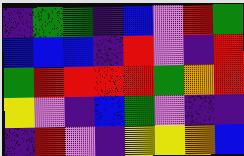[["indigo", "green", "green", "indigo", "blue", "violet", "red", "green"], ["blue", "blue", "blue", "indigo", "red", "violet", "indigo", "red"], ["green", "red", "red", "red", "red", "green", "orange", "red"], ["yellow", "violet", "indigo", "blue", "green", "violet", "indigo", "indigo"], ["indigo", "red", "violet", "indigo", "yellow", "yellow", "orange", "blue"]]